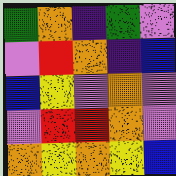[["green", "orange", "indigo", "green", "violet"], ["violet", "red", "orange", "indigo", "blue"], ["blue", "yellow", "violet", "orange", "violet"], ["violet", "red", "red", "orange", "violet"], ["orange", "yellow", "orange", "yellow", "blue"]]